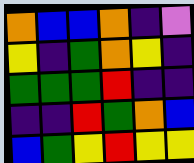[["orange", "blue", "blue", "orange", "indigo", "violet"], ["yellow", "indigo", "green", "orange", "yellow", "indigo"], ["green", "green", "green", "red", "indigo", "indigo"], ["indigo", "indigo", "red", "green", "orange", "blue"], ["blue", "green", "yellow", "red", "yellow", "yellow"]]